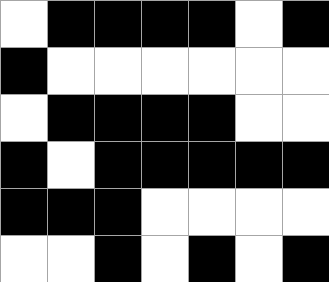[["white", "black", "black", "black", "black", "white", "black"], ["black", "white", "white", "white", "white", "white", "white"], ["white", "black", "black", "black", "black", "white", "white"], ["black", "white", "black", "black", "black", "black", "black"], ["black", "black", "black", "white", "white", "white", "white"], ["white", "white", "black", "white", "black", "white", "black"]]